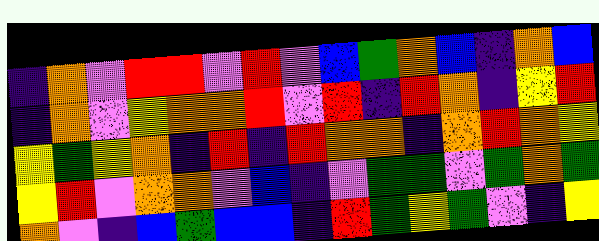[["indigo", "orange", "violet", "red", "red", "violet", "red", "violet", "blue", "green", "orange", "blue", "indigo", "orange", "blue"], ["indigo", "orange", "violet", "yellow", "orange", "orange", "red", "violet", "red", "indigo", "red", "orange", "indigo", "yellow", "red"], ["yellow", "green", "yellow", "orange", "indigo", "red", "indigo", "red", "orange", "orange", "indigo", "orange", "red", "orange", "yellow"], ["yellow", "red", "violet", "orange", "orange", "violet", "blue", "indigo", "violet", "green", "green", "violet", "green", "orange", "green"], ["orange", "violet", "indigo", "blue", "green", "blue", "blue", "indigo", "red", "green", "yellow", "green", "violet", "indigo", "yellow"]]